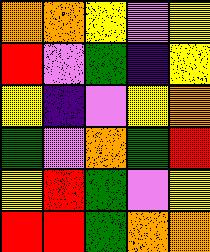[["orange", "orange", "yellow", "violet", "yellow"], ["red", "violet", "green", "indigo", "yellow"], ["yellow", "indigo", "violet", "yellow", "orange"], ["green", "violet", "orange", "green", "red"], ["yellow", "red", "green", "violet", "yellow"], ["red", "red", "green", "orange", "orange"]]